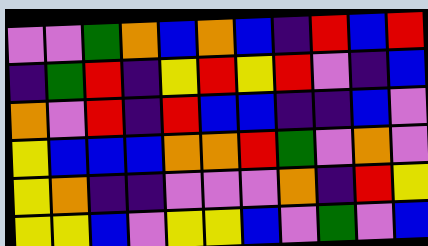[["violet", "violet", "green", "orange", "blue", "orange", "blue", "indigo", "red", "blue", "red"], ["indigo", "green", "red", "indigo", "yellow", "red", "yellow", "red", "violet", "indigo", "blue"], ["orange", "violet", "red", "indigo", "red", "blue", "blue", "indigo", "indigo", "blue", "violet"], ["yellow", "blue", "blue", "blue", "orange", "orange", "red", "green", "violet", "orange", "violet"], ["yellow", "orange", "indigo", "indigo", "violet", "violet", "violet", "orange", "indigo", "red", "yellow"], ["yellow", "yellow", "blue", "violet", "yellow", "yellow", "blue", "violet", "green", "violet", "blue"]]